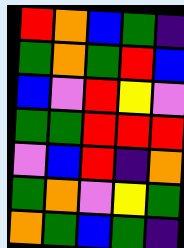[["red", "orange", "blue", "green", "indigo"], ["green", "orange", "green", "red", "blue"], ["blue", "violet", "red", "yellow", "violet"], ["green", "green", "red", "red", "red"], ["violet", "blue", "red", "indigo", "orange"], ["green", "orange", "violet", "yellow", "green"], ["orange", "green", "blue", "green", "indigo"]]